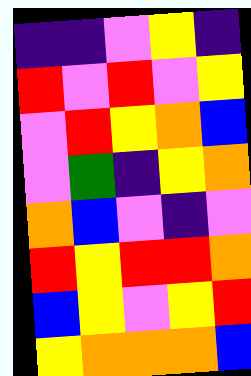[["indigo", "indigo", "violet", "yellow", "indigo"], ["red", "violet", "red", "violet", "yellow"], ["violet", "red", "yellow", "orange", "blue"], ["violet", "green", "indigo", "yellow", "orange"], ["orange", "blue", "violet", "indigo", "violet"], ["red", "yellow", "red", "red", "orange"], ["blue", "yellow", "violet", "yellow", "red"], ["yellow", "orange", "orange", "orange", "blue"]]